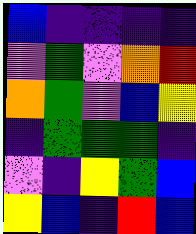[["blue", "indigo", "indigo", "indigo", "indigo"], ["violet", "green", "violet", "orange", "red"], ["orange", "green", "violet", "blue", "yellow"], ["indigo", "green", "green", "green", "indigo"], ["violet", "indigo", "yellow", "green", "blue"], ["yellow", "blue", "indigo", "red", "blue"]]